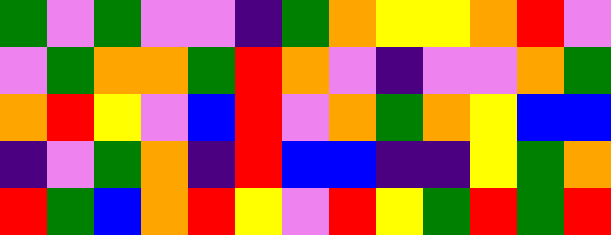[["green", "violet", "green", "violet", "violet", "indigo", "green", "orange", "yellow", "yellow", "orange", "red", "violet"], ["violet", "green", "orange", "orange", "green", "red", "orange", "violet", "indigo", "violet", "violet", "orange", "green"], ["orange", "red", "yellow", "violet", "blue", "red", "violet", "orange", "green", "orange", "yellow", "blue", "blue"], ["indigo", "violet", "green", "orange", "indigo", "red", "blue", "blue", "indigo", "indigo", "yellow", "green", "orange"], ["red", "green", "blue", "orange", "red", "yellow", "violet", "red", "yellow", "green", "red", "green", "red"]]